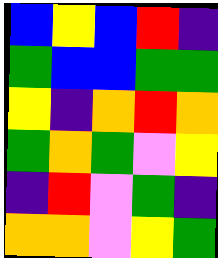[["blue", "yellow", "blue", "red", "indigo"], ["green", "blue", "blue", "green", "green"], ["yellow", "indigo", "orange", "red", "orange"], ["green", "orange", "green", "violet", "yellow"], ["indigo", "red", "violet", "green", "indigo"], ["orange", "orange", "violet", "yellow", "green"]]